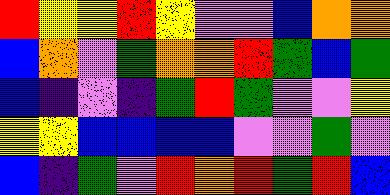[["red", "yellow", "yellow", "red", "yellow", "violet", "violet", "blue", "orange", "orange"], ["blue", "orange", "violet", "green", "orange", "orange", "red", "green", "blue", "green"], ["blue", "indigo", "violet", "indigo", "green", "red", "green", "violet", "violet", "yellow"], ["yellow", "yellow", "blue", "blue", "blue", "blue", "violet", "violet", "green", "violet"], ["blue", "indigo", "green", "violet", "red", "orange", "red", "green", "red", "blue"]]